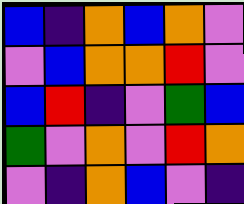[["blue", "indigo", "orange", "blue", "orange", "violet"], ["violet", "blue", "orange", "orange", "red", "violet"], ["blue", "red", "indigo", "violet", "green", "blue"], ["green", "violet", "orange", "violet", "red", "orange"], ["violet", "indigo", "orange", "blue", "violet", "indigo"]]